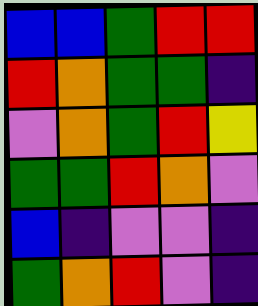[["blue", "blue", "green", "red", "red"], ["red", "orange", "green", "green", "indigo"], ["violet", "orange", "green", "red", "yellow"], ["green", "green", "red", "orange", "violet"], ["blue", "indigo", "violet", "violet", "indigo"], ["green", "orange", "red", "violet", "indigo"]]